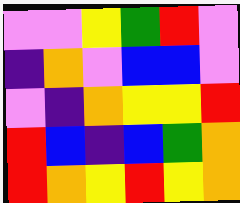[["violet", "violet", "yellow", "green", "red", "violet"], ["indigo", "orange", "violet", "blue", "blue", "violet"], ["violet", "indigo", "orange", "yellow", "yellow", "red"], ["red", "blue", "indigo", "blue", "green", "orange"], ["red", "orange", "yellow", "red", "yellow", "orange"]]